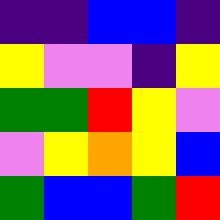[["indigo", "indigo", "blue", "blue", "indigo"], ["yellow", "violet", "violet", "indigo", "yellow"], ["green", "green", "red", "yellow", "violet"], ["violet", "yellow", "orange", "yellow", "blue"], ["green", "blue", "blue", "green", "red"]]